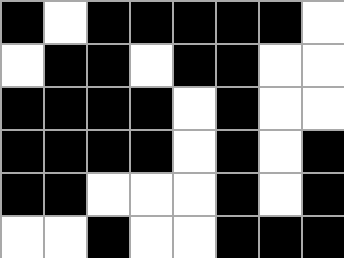[["black", "white", "black", "black", "black", "black", "black", "white"], ["white", "black", "black", "white", "black", "black", "white", "white"], ["black", "black", "black", "black", "white", "black", "white", "white"], ["black", "black", "black", "black", "white", "black", "white", "black"], ["black", "black", "white", "white", "white", "black", "white", "black"], ["white", "white", "black", "white", "white", "black", "black", "black"]]